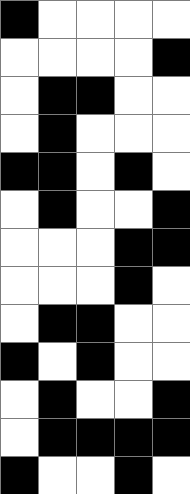[["black", "white", "white", "white", "white"], ["white", "white", "white", "white", "black"], ["white", "black", "black", "white", "white"], ["white", "black", "white", "white", "white"], ["black", "black", "white", "black", "white"], ["white", "black", "white", "white", "black"], ["white", "white", "white", "black", "black"], ["white", "white", "white", "black", "white"], ["white", "black", "black", "white", "white"], ["black", "white", "black", "white", "white"], ["white", "black", "white", "white", "black"], ["white", "black", "black", "black", "black"], ["black", "white", "white", "black", "white"]]